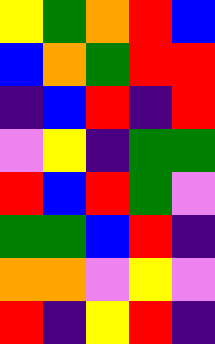[["yellow", "green", "orange", "red", "blue"], ["blue", "orange", "green", "red", "red"], ["indigo", "blue", "red", "indigo", "red"], ["violet", "yellow", "indigo", "green", "green"], ["red", "blue", "red", "green", "violet"], ["green", "green", "blue", "red", "indigo"], ["orange", "orange", "violet", "yellow", "violet"], ["red", "indigo", "yellow", "red", "indigo"]]